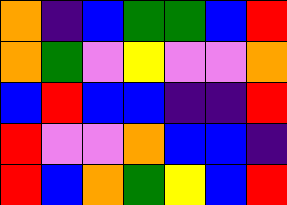[["orange", "indigo", "blue", "green", "green", "blue", "red"], ["orange", "green", "violet", "yellow", "violet", "violet", "orange"], ["blue", "red", "blue", "blue", "indigo", "indigo", "red"], ["red", "violet", "violet", "orange", "blue", "blue", "indigo"], ["red", "blue", "orange", "green", "yellow", "blue", "red"]]